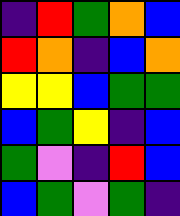[["indigo", "red", "green", "orange", "blue"], ["red", "orange", "indigo", "blue", "orange"], ["yellow", "yellow", "blue", "green", "green"], ["blue", "green", "yellow", "indigo", "blue"], ["green", "violet", "indigo", "red", "blue"], ["blue", "green", "violet", "green", "indigo"]]